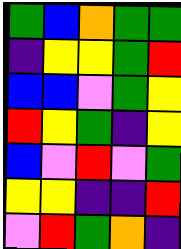[["green", "blue", "orange", "green", "green"], ["indigo", "yellow", "yellow", "green", "red"], ["blue", "blue", "violet", "green", "yellow"], ["red", "yellow", "green", "indigo", "yellow"], ["blue", "violet", "red", "violet", "green"], ["yellow", "yellow", "indigo", "indigo", "red"], ["violet", "red", "green", "orange", "indigo"]]